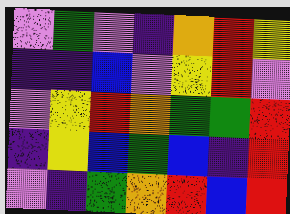[["violet", "green", "violet", "indigo", "orange", "red", "yellow"], ["indigo", "indigo", "blue", "violet", "yellow", "red", "violet"], ["violet", "yellow", "red", "orange", "green", "green", "red"], ["indigo", "yellow", "blue", "green", "blue", "indigo", "red"], ["violet", "indigo", "green", "orange", "red", "blue", "red"]]